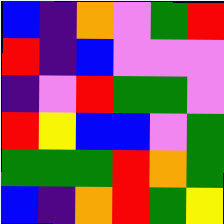[["blue", "indigo", "orange", "violet", "green", "red"], ["red", "indigo", "blue", "violet", "violet", "violet"], ["indigo", "violet", "red", "green", "green", "violet"], ["red", "yellow", "blue", "blue", "violet", "green"], ["green", "green", "green", "red", "orange", "green"], ["blue", "indigo", "orange", "red", "green", "yellow"]]